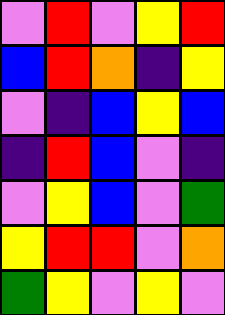[["violet", "red", "violet", "yellow", "red"], ["blue", "red", "orange", "indigo", "yellow"], ["violet", "indigo", "blue", "yellow", "blue"], ["indigo", "red", "blue", "violet", "indigo"], ["violet", "yellow", "blue", "violet", "green"], ["yellow", "red", "red", "violet", "orange"], ["green", "yellow", "violet", "yellow", "violet"]]